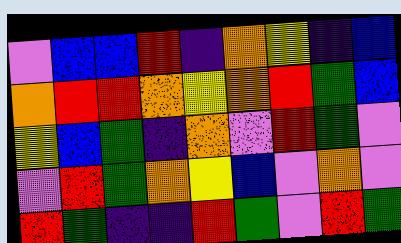[["violet", "blue", "blue", "red", "indigo", "orange", "yellow", "indigo", "blue"], ["orange", "red", "red", "orange", "yellow", "orange", "red", "green", "blue"], ["yellow", "blue", "green", "indigo", "orange", "violet", "red", "green", "violet"], ["violet", "red", "green", "orange", "yellow", "blue", "violet", "orange", "violet"], ["red", "green", "indigo", "indigo", "red", "green", "violet", "red", "green"]]